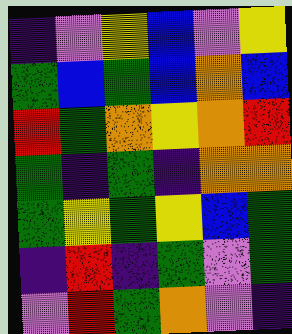[["indigo", "violet", "yellow", "blue", "violet", "yellow"], ["green", "blue", "green", "blue", "orange", "blue"], ["red", "green", "orange", "yellow", "orange", "red"], ["green", "indigo", "green", "indigo", "orange", "orange"], ["green", "yellow", "green", "yellow", "blue", "green"], ["indigo", "red", "indigo", "green", "violet", "green"], ["violet", "red", "green", "orange", "violet", "indigo"]]